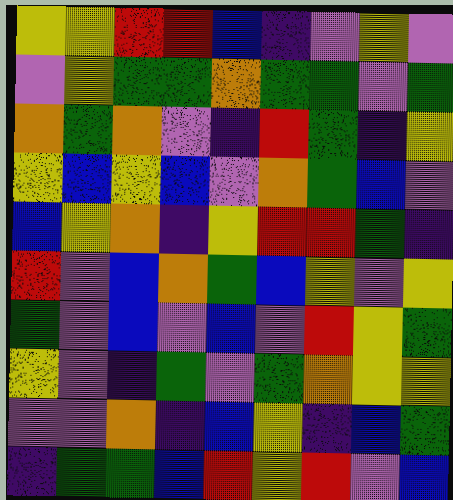[["yellow", "yellow", "red", "red", "blue", "indigo", "violet", "yellow", "violet"], ["violet", "yellow", "green", "green", "orange", "green", "green", "violet", "green"], ["orange", "green", "orange", "violet", "indigo", "red", "green", "indigo", "yellow"], ["yellow", "blue", "yellow", "blue", "violet", "orange", "green", "blue", "violet"], ["blue", "yellow", "orange", "indigo", "yellow", "red", "red", "green", "indigo"], ["red", "violet", "blue", "orange", "green", "blue", "yellow", "violet", "yellow"], ["green", "violet", "blue", "violet", "blue", "violet", "red", "yellow", "green"], ["yellow", "violet", "indigo", "green", "violet", "green", "orange", "yellow", "yellow"], ["violet", "violet", "orange", "indigo", "blue", "yellow", "indigo", "blue", "green"], ["indigo", "green", "green", "blue", "red", "yellow", "red", "violet", "blue"]]